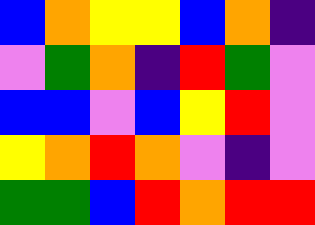[["blue", "orange", "yellow", "yellow", "blue", "orange", "indigo"], ["violet", "green", "orange", "indigo", "red", "green", "violet"], ["blue", "blue", "violet", "blue", "yellow", "red", "violet"], ["yellow", "orange", "red", "orange", "violet", "indigo", "violet"], ["green", "green", "blue", "red", "orange", "red", "red"]]